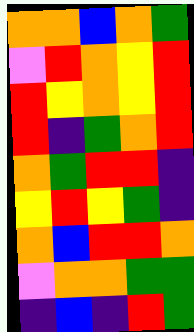[["orange", "orange", "blue", "orange", "green"], ["violet", "red", "orange", "yellow", "red"], ["red", "yellow", "orange", "yellow", "red"], ["red", "indigo", "green", "orange", "red"], ["orange", "green", "red", "red", "indigo"], ["yellow", "red", "yellow", "green", "indigo"], ["orange", "blue", "red", "red", "orange"], ["violet", "orange", "orange", "green", "green"], ["indigo", "blue", "indigo", "red", "green"]]